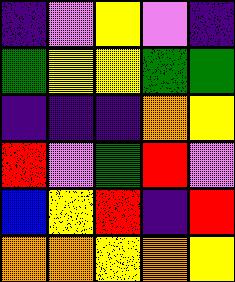[["indigo", "violet", "yellow", "violet", "indigo"], ["green", "yellow", "yellow", "green", "green"], ["indigo", "indigo", "indigo", "orange", "yellow"], ["red", "violet", "green", "red", "violet"], ["blue", "yellow", "red", "indigo", "red"], ["orange", "orange", "yellow", "orange", "yellow"]]